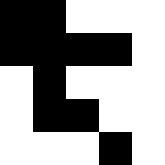[["black", "black", "white", "white", "white"], ["black", "black", "black", "black", "white"], ["white", "black", "white", "white", "white"], ["white", "black", "black", "white", "white"], ["white", "white", "white", "black", "white"]]